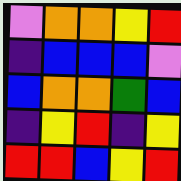[["violet", "orange", "orange", "yellow", "red"], ["indigo", "blue", "blue", "blue", "violet"], ["blue", "orange", "orange", "green", "blue"], ["indigo", "yellow", "red", "indigo", "yellow"], ["red", "red", "blue", "yellow", "red"]]